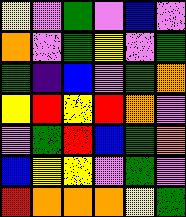[["yellow", "violet", "green", "violet", "blue", "violet"], ["orange", "violet", "green", "yellow", "violet", "green"], ["green", "indigo", "blue", "violet", "green", "orange"], ["yellow", "red", "yellow", "red", "orange", "violet"], ["violet", "green", "red", "blue", "green", "orange"], ["blue", "yellow", "yellow", "violet", "green", "violet"], ["red", "orange", "orange", "orange", "yellow", "green"]]